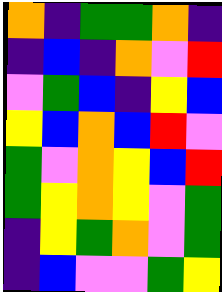[["orange", "indigo", "green", "green", "orange", "indigo"], ["indigo", "blue", "indigo", "orange", "violet", "red"], ["violet", "green", "blue", "indigo", "yellow", "blue"], ["yellow", "blue", "orange", "blue", "red", "violet"], ["green", "violet", "orange", "yellow", "blue", "red"], ["green", "yellow", "orange", "yellow", "violet", "green"], ["indigo", "yellow", "green", "orange", "violet", "green"], ["indigo", "blue", "violet", "violet", "green", "yellow"]]